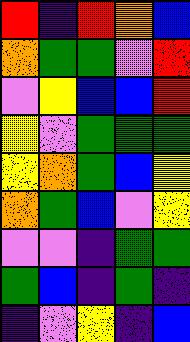[["red", "indigo", "red", "orange", "blue"], ["orange", "green", "green", "violet", "red"], ["violet", "yellow", "blue", "blue", "red"], ["yellow", "violet", "green", "green", "green"], ["yellow", "orange", "green", "blue", "yellow"], ["orange", "green", "blue", "violet", "yellow"], ["violet", "violet", "indigo", "green", "green"], ["green", "blue", "indigo", "green", "indigo"], ["indigo", "violet", "yellow", "indigo", "blue"]]